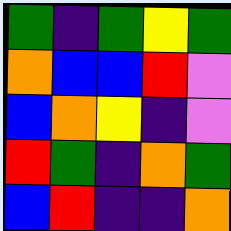[["green", "indigo", "green", "yellow", "green"], ["orange", "blue", "blue", "red", "violet"], ["blue", "orange", "yellow", "indigo", "violet"], ["red", "green", "indigo", "orange", "green"], ["blue", "red", "indigo", "indigo", "orange"]]